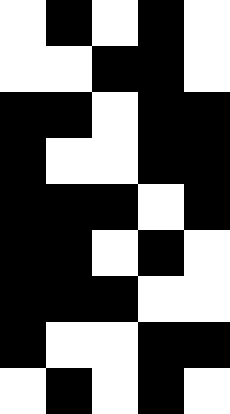[["white", "black", "white", "black", "white"], ["white", "white", "black", "black", "white"], ["black", "black", "white", "black", "black"], ["black", "white", "white", "black", "black"], ["black", "black", "black", "white", "black"], ["black", "black", "white", "black", "white"], ["black", "black", "black", "white", "white"], ["black", "white", "white", "black", "black"], ["white", "black", "white", "black", "white"]]